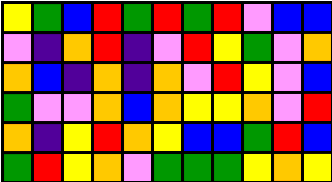[["yellow", "green", "blue", "red", "green", "red", "green", "red", "violet", "blue", "blue"], ["violet", "indigo", "orange", "red", "indigo", "violet", "red", "yellow", "green", "violet", "orange"], ["orange", "blue", "indigo", "orange", "indigo", "orange", "violet", "red", "yellow", "violet", "blue"], ["green", "violet", "violet", "orange", "blue", "orange", "yellow", "yellow", "orange", "violet", "red"], ["orange", "indigo", "yellow", "red", "orange", "yellow", "blue", "blue", "green", "red", "blue"], ["green", "red", "yellow", "orange", "violet", "green", "green", "green", "yellow", "orange", "yellow"]]